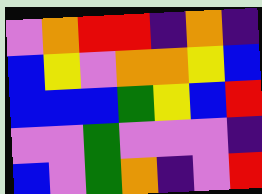[["violet", "orange", "red", "red", "indigo", "orange", "indigo"], ["blue", "yellow", "violet", "orange", "orange", "yellow", "blue"], ["blue", "blue", "blue", "green", "yellow", "blue", "red"], ["violet", "violet", "green", "violet", "violet", "violet", "indigo"], ["blue", "violet", "green", "orange", "indigo", "violet", "red"]]